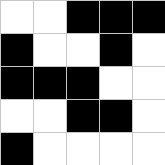[["white", "white", "black", "black", "black"], ["black", "white", "white", "black", "white"], ["black", "black", "black", "white", "white"], ["white", "white", "black", "black", "white"], ["black", "white", "white", "white", "white"]]